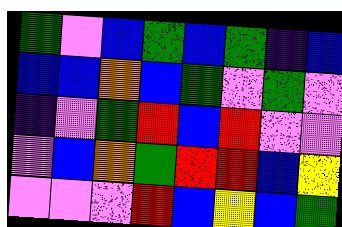[["green", "violet", "blue", "green", "blue", "green", "indigo", "blue"], ["blue", "blue", "orange", "blue", "green", "violet", "green", "violet"], ["indigo", "violet", "green", "red", "blue", "red", "violet", "violet"], ["violet", "blue", "orange", "green", "red", "red", "blue", "yellow"], ["violet", "violet", "violet", "red", "blue", "yellow", "blue", "green"]]